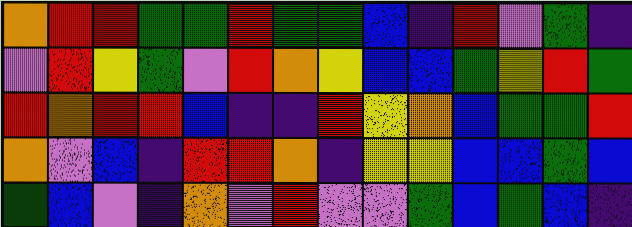[["orange", "red", "red", "green", "green", "red", "green", "green", "blue", "indigo", "red", "violet", "green", "indigo"], ["violet", "red", "yellow", "green", "violet", "red", "orange", "yellow", "blue", "blue", "green", "yellow", "red", "green"], ["red", "orange", "red", "red", "blue", "indigo", "indigo", "red", "yellow", "orange", "blue", "green", "green", "red"], ["orange", "violet", "blue", "indigo", "red", "red", "orange", "indigo", "yellow", "yellow", "blue", "blue", "green", "blue"], ["green", "blue", "violet", "indigo", "orange", "violet", "red", "violet", "violet", "green", "blue", "green", "blue", "indigo"]]